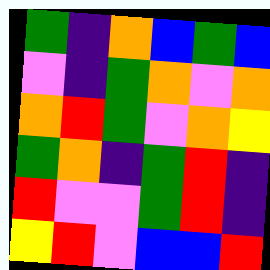[["green", "indigo", "orange", "blue", "green", "blue"], ["violet", "indigo", "green", "orange", "violet", "orange"], ["orange", "red", "green", "violet", "orange", "yellow"], ["green", "orange", "indigo", "green", "red", "indigo"], ["red", "violet", "violet", "green", "red", "indigo"], ["yellow", "red", "violet", "blue", "blue", "red"]]